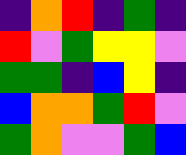[["indigo", "orange", "red", "indigo", "green", "indigo"], ["red", "violet", "green", "yellow", "yellow", "violet"], ["green", "green", "indigo", "blue", "yellow", "indigo"], ["blue", "orange", "orange", "green", "red", "violet"], ["green", "orange", "violet", "violet", "green", "blue"]]